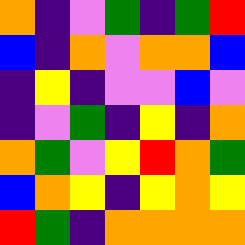[["orange", "indigo", "violet", "green", "indigo", "green", "red"], ["blue", "indigo", "orange", "violet", "orange", "orange", "blue"], ["indigo", "yellow", "indigo", "violet", "violet", "blue", "violet"], ["indigo", "violet", "green", "indigo", "yellow", "indigo", "orange"], ["orange", "green", "violet", "yellow", "red", "orange", "green"], ["blue", "orange", "yellow", "indigo", "yellow", "orange", "yellow"], ["red", "green", "indigo", "orange", "orange", "orange", "orange"]]